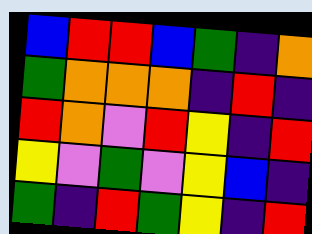[["blue", "red", "red", "blue", "green", "indigo", "orange"], ["green", "orange", "orange", "orange", "indigo", "red", "indigo"], ["red", "orange", "violet", "red", "yellow", "indigo", "red"], ["yellow", "violet", "green", "violet", "yellow", "blue", "indigo"], ["green", "indigo", "red", "green", "yellow", "indigo", "red"]]